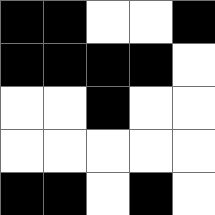[["black", "black", "white", "white", "black"], ["black", "black", "black", "black", "white"], ["white", "white", "black", "white", "white"], ["white", "white", "white", "white", "white"], ["black", "black", "white", "black", "white"]]